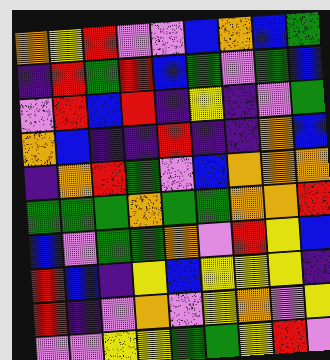[["orange", "yellow", "red", "violet", "violet", "blue", "orange", "blue", "green"], ["indigo", "red", "green", "red", "blue", "green", "violet", "green", "blue"], ["violet", "red", "blue", "red", "indigo", "yellow", "indigo", "violet", "green"], ["orange", "blue", "indigo", "indigo", "red", "indigo", "indigo", "orange", "blue"], ["indigo", "orange", "red", "green", "violet", "blue", "orange", "orange", "orange"], ["green", "green", "green", "orange", "green", "green", "orange", "orange", "red"], ["blue", "violet", "green", "green", "orange", "violet", "red", "yellow", "blue"], ["red", "blue", "indigo", "yellow", "blue", "yellow", "yellow", "yellow", "indigo"], ["red", "indigo", "violet", "orange", "violet", "yellow", "orange", "violet", "yellow"], ["violet", "violet", "yellow", "yellow", "green", "green", "yellow", "red", "violet"]]